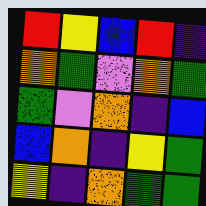[["red", "yellow", "blue", "red", "indigo"], ["orange", "green", "violet", "orange", "green"], ["green", "violet", "orange", "indigo", "blue"], ["blue", "orange", "indigo", "yellow", "green"], ["yellow", "indigo", "orange", "green", "green"]]